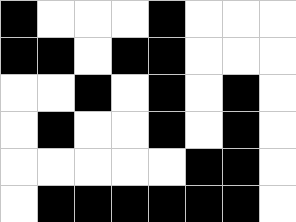[["black", "white", "white", "white", "black", "white", "white", "white"], ["black", "black", "white", "black", "black", "white", "white", "white"], ["white", "white", "black", "white", "black", "white", "black", "white"], ["white", "black", "white", "white", "black", "white", "black", "white"], ["white", "white", "white", "white", "white", "black", "black", "white"], ["white", "black", "black", "black", "black", "black", "black", "white"]]